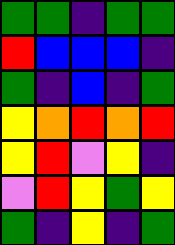[["green", "green", "indigo", "green", "green"], ["red", "blue", "blue", "blue", "indigo"], ["green", "indigo", "blue", "indigo", "green"], ["yellow", "orange", "red", "orange", "red"], ["yellow", "red", "violet", "yellow", "indigo"], ["violet", "red", "yellow", "green", "yellow"], ["green", "indigo", "yellow", "indigo", "green"]]